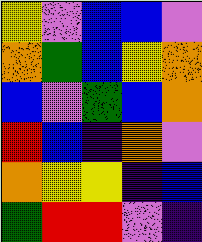[["yellow", "violet", "blue", "blue", "violet"], ["orange", "green", "blue", "yellow", "orange"], ["blue", "violet", "green", "blue", "orange"], ["red", "blue", "indigo", "orange", "violet"], ["orange", "yellow", "yellow", "indigo", "blue"], ["green", "red", "red", "violet", "indigo"]]